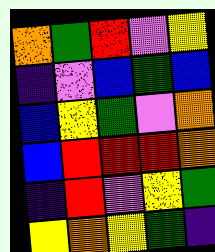[["orange", "green", "red", "violet", "yellow"], ["indigo", "violet", "blue", "green", "blue"], ["blue", "yellow", "green", "violet", "orange"], ["blue", "red", "red", "red", "orange"], ["indigo", "red", "violet", "yellow", "green"], ["yellow", "orange", "yellow", "green", "indigo"]]